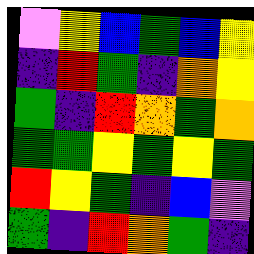[["violet", "yellow", "blue", "green", "blue", "yellow"], ["indigo", "red", "green", "indigo", "orange", "yellow"], ["green", "indigo", "red", "orange", "green", "orange"], ["green", "green", "yellow", "green", "yellow", "green"], ["red", "yellow", "green", "indigo", "blue", "violet"], ["green", "indigo", "red", "orange", "green", "indigo"]]